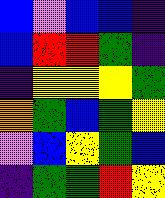[["blue", "violet", "blue", "blue", "indigo"], ["blue", "red", "red", "green", "indigo"], ["indigo", "yellow", "yellow", "yellow", "green"], ["orange", "green", "blue", "green", "yellow"], ["violet", "blue", "yellow", "green", "blue"], ["indigo", "green", "green", "red", "yellow"]]